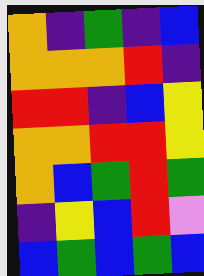[["orange", "indigo", "green", "indigo", "blue"], ["orange", "orange", "orange", "red", "indigo"], ["red", "red", "indigo", "blue", "yellow"], ["orange", "orange", "red", "red", "yellow"], ["orange", "blue", "green", "red", "green"], ["indigo", "yellow", "blue", "red", "violet"], ["blue", "green", "blue", "green", "blue"]]